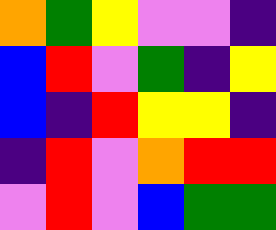[["orange", "green", "yellow", "violet", "violet", "indigo"], ["blue", "red", "violet", "green", "indigo", "yellow"], ["blue", "indigo", "red", "yellow", "yellow", "indigo"], ["indigo", "red", "violet", "orange", "red", "red"], ["violet", "red", "violet", "blue", "green", "green"]]